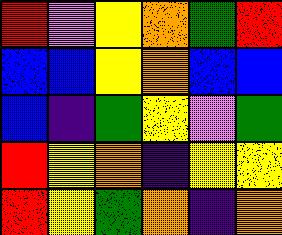[["red", "violet", "yellow", "orange", "green", "red"], ["blue", "blue", "yellow", "orange", "blue", "blue"], ["blue", "indigo", "green", "yellow", "violet", "green"], ["red", "yellow", "orange", "indigo", "yellow", "yellow"], ["red", "yellow", "green", "orange", "indigo", "orange"]]